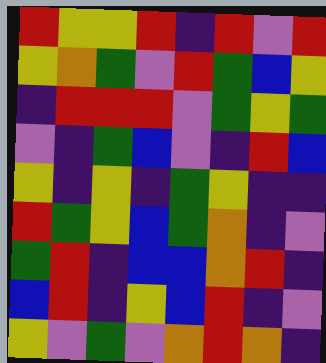[["red", "yellow", "yellow", "red", "indigo", "red", "violet", "red"], ["yellow", "orange", "green", "violet", "red", "green", "blue", "yellow"], ["indigo", "red", "red", "red", "violet", "green", "yellow", "green"], ["violet", "indigo", "green", "blue", "violet", "indigo", "red", "blue"], ["yellow", "indigo", "yellow", "indigo", "green", "yellow", "indigo", "indigo"], ["red", "green", "yellow", "blue", "green", "orange", "indigo", "violet"], ["green", "red", "indigo", "blue", "blue", "orange", "red", "indigo"], ["blue", "red", "indigo", "yellow", "blue", "red", "indigo", "violet"], ["yellow", "violet", "green", "violet", "orange", "red", "orange", "indigo"]]